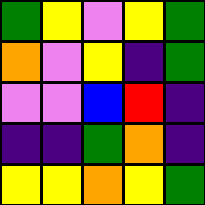[["green", "yellow", "violet", "yellow", "green"], ["orange", "violet", "yellow", "indigo", "green"], ["violet", "violet", "blue", "red", "indigo"], ["indigo", "indigo", "green", "orange", "indigo"], ["yellow", "yellow", "orange", "yellow", "green"]]